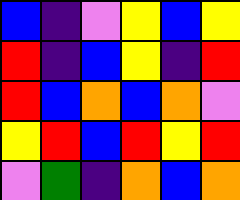[["blue", "indigo", "violet", "yellow", "blue", "yellow"], ["red", "indigo", "blue", "yellow", "indigo", "red"], ["red", "blue", "orange", "blue", "orange", "violet"], ["yellow", "red", "blue", "red", "yellow", "red"], ["violet", "green", "indigo", "orange", "blue", "orange"]]